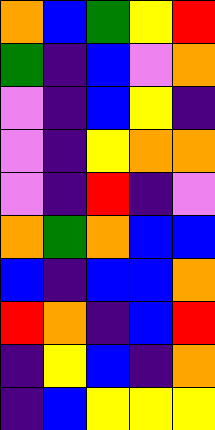[["orange", "blue", "green", "yellow", "red"], ["green", "indigo", "blue", "violet", "orange"], ["violet", "indigo", "blue", "yellow", "indigo"], ["violet", "indigo", "yellow", "orange", "orange"], ["violet", "indigo", "red", "indigo", "violet"], ["orange", "green", "orange", "blue", "blue"], ["blue", "indigo", "blue", "blue", "orange"], ["red", "orange", "indigo", "blue", "red"], ["indigo", "yellow", "blue", "indigo", "orange"], ["indigo", "blue", "yellow", "yellow", "yellow"]]